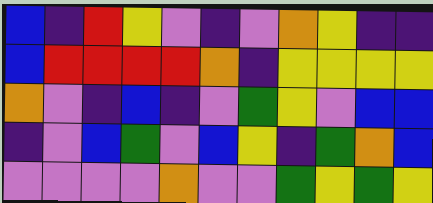[["blue", "indigo", "red", "yellow", "violet", "indigo", "violet", "orange", "yellow", "indigo", "indigo"], ["blue", "red", "red", "red", "red", "orange", "indigo", "yellow", "yellow", "yellow", "yellow"], ["orange", "violet", "indigo", "blue", "indigo", "violet", "green", "yellow", "violet", "blue", "blue"], ["indigo", "violet", "blue", "green", "violet", "blue", "yellow", "indigo", "green", "orange", "blue"], ["violet", "violet", "violet", "violet", "orange", "violet", "violet", "green", "yellow", "green", "yellow"]]